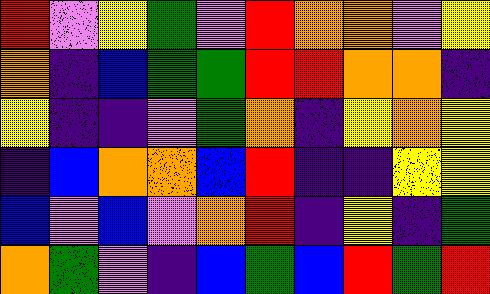[["red", "violet", "yellow", "green", "violet", "red", "orange", "orange", "violet", "yellow"], ["orange", "indigo", "blue", "green", "green", "red", "red", "orange", "orange", "indigo"], ["yellow", "indigo", "indigo", "violet", "green", "orange", "indigo", "yellow", "orange", "yellow"], ["indigo", "blue", "orange", "orange", "blue", "red", "indigo", "indigo", "yellow", "yellow"], ["blue", "violet", "blue", "violet", "orange", "red", "indigo", "yellow", "indigo", "green"], ["orange", "green", "violet", "indigo", "blue", "green", "blue", "red", "green", "red"]]